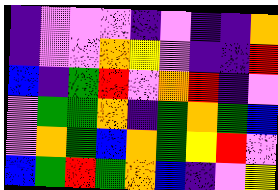[["indigo", "violet", "violet", "violet", "indigo", "violet", "indigo", "indigo", "orange"], ["indigo", "violet", "violet", "orange", "yellow", "violet", "indigo", "indigo", "red"], ["blue", "indigo", "green", "red", "violet", "orange", "red", "indigo", "violet"], ["violet", "green", "green", "orange", "indigo", "green", "orange", "green", "blue"], ["violet", "orange", "green", "blue", "orange", "green", "yellow", "red", "violet"], ["blue", "green", "red", "green", "orange", "blue", "indigo", "violet", "yellow"]]